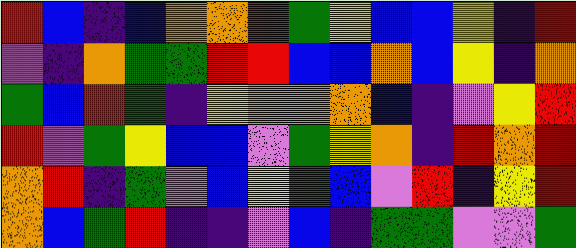[["red", "blue", "indigo", "blue", "orange", "orange", "red", "green", "yellow", "blue", "blue", "yellow", "indigo", "red"], ["violet", "indigo", "orange", "green", "green", "red", "red", "blue", "blue", "orange", "blue", "yellow", "indigo", "orange"], ["green", "blue", "red", "green", "indigo", "yellow", "orange", "orange", "orange", "blue", "indigo", "violet", "yellow", "red"], ["red", "violet", "green", "yellow", "blue", "blue", "violet", "green", "yellow", "orange", "indigo", "red", "orange", "red"], ["orange", "red", "indigo", "green", "violet", "blue", "yellow", "green", "blue", "violet", "red", "indigo", "yellow", "red"], ["orange", "blue", "green", "red", "indigo", "indigo", "violet", "blue", "indigo", "green", "green", "violet", "violet", "green"]]